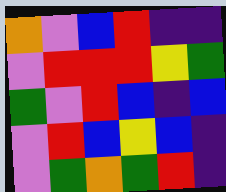[["orange", "violet", "blue", "red", "indigo", "indigo"], ["violet", "red", "red", "red", "yellow", "green"], ["green", "violet", "red", "blue", "indigo", "blue"], ["violet", "red", "blue", "yellow", "blue", "indigo"], ["violet", "green", "orange", "green", "red", "indigo"]]